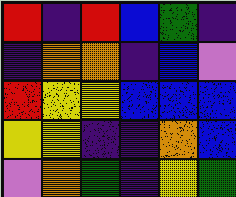[["red", "indigo", "red", "blue", "green", "indigo"], ["indigo", "orange", "orange", "indigo", "blue", "violet"], ["red", "yellow", "yellow", "blue", "blue", "blue"], ["yellow", "yellow", "indigo", "indigo", "orange", "blue"], ["violet", "orange", "green", "indigo", "yellow", "green"]]